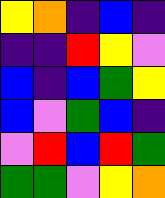[["yellow", "orange", "indigo", "blue", "indigo"], ["indigo", "indigo", "red", "yellow", "violet"], ["blue", "indigo", "blue", "green", "yellow"], ["blue", "violet", "green", "blue", "indigo"], ["violet", "red", "blue", "red", "green"], ["green", "green", "violet", "yellow", "orange"]]